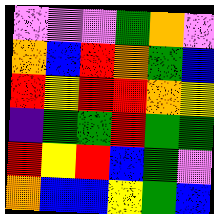[["violet", "violet", "violet", "green", "orange", "violet"], ["orange", "blue", "red", "orange", "green", "blue"], ["red", "yellow", "red", "red", "orange", "yellow"], ["indigo", "green", "green", "red", "green", "green"], ["red", "yellow", "red", "blue", "green", "violet"], ["orange", "blue", "blue", "yellow", "green", "blue"]]